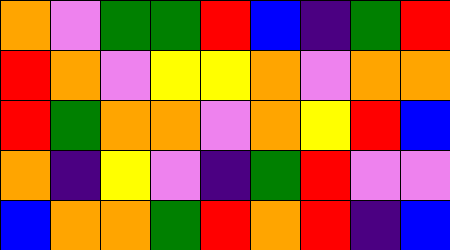[["orange", "violet", "green", "green", "red", "blue", "indigo", "green", "red"], ["red", "orange", "violet", "yellow", "yellow", "orange", "violet", "orange", "orange"], ["red", "green", "orange", "orange", "violet", "orange", "yellow", "red", "blue"], ["orange", "indigo", "yellow", "violet", "indigo", "green", "red", "violet", "violet"], ["blue", "orange", "orange", "green", "red", "orange", "red", "indigo", "blue"]]